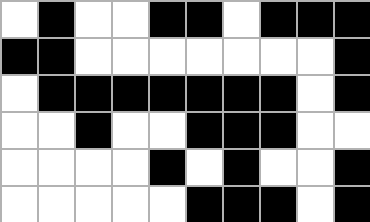[["white", "black", "white", "white", "black", "black", "white", "black", "black", "black"], ["black", "black", "white", "white", "white", "white", "white", "white", "white", "black"], ["white", "black", "black", "black", "black", "black", "black", "black", "white", "black"], ["white", "white", "black", "white", "white", "black", "black", "black", "white", "white"], ["white", "white", "white", "white", "black", "white", "black", "white", "white", "black"], ["white", "white", "white", "white", "white", "black", "black", "black", "white", "black"]]